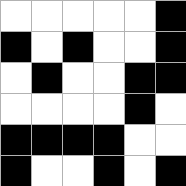[["white", "white", "white", "white", "white", "black"], ["black", "white", "black", "white", "white", "black"], ["white", "black", "white", "white", "black", "black"], ["white", "white", "white", "white", "black", "white"], ["black", "black", "black", "black", "white", "white"], ["black", "white", "white", "black", "white", "black"]]